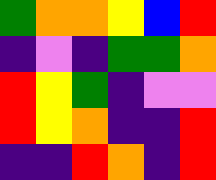[["green", "orange", "orange", "yellow", "blue", "red"], ["indigo", "violet", "indigo", "green", "green", "orange"], ["red", "yellow", "green", "indigo", "violet", "violet"], ["red", "yellow", "orange", "indigo", "indigo", "red"], ["indigo", "indigo", "red", "orange", "indigo", "red"]]